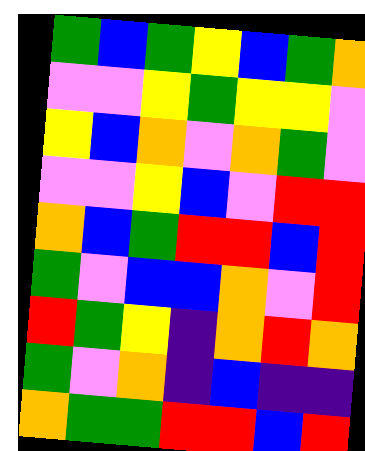[["green", "blue", "green", "yellow", "blue", "green", "orange"], ["violet", "violet", "yellow", "green", "yellow", "yellow", "violet"], ["yellow", "blue", "orange", "violet", "orange", "green", "violet"], ["violet", "violet", "yellow", "blue", "violet", "red", "red"], ["orange", "blue", "green", "red", "red", "blue", "red"], ["green", "violet", "blue", "blue", "orange", "violet", "red"], ["red", "green", "yellow", "indigo", "orange", "red", "orange"], ["green", "violet", "orange", "indigo", "blue", "indigo", "indigo"], ["orange", "green", "green", "red", "red", "blue", "red"]]